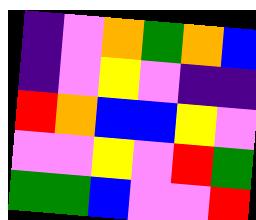[["indigo", "violet", "orange", "green", "orange", "blue"], ["indigo", "violet", "yellow", "violet", "indigo", "indigo"], ["red", "orange", "blue", "blue", "yellow", "violet"], ["violet", "violet", "yellow", "violet", "red", "green"], ["green", "green", "blue", "violet", "violet", "red"]]